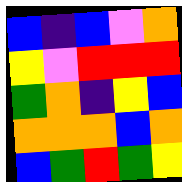[["blue", "indigo", "blue", "violet", "orange"], ["yellow", "violet", "red", "red", "red"], ["green", "orange", "indigo", "yellow", "blue"], ["orange", "orange", "orange", "blue", "orange"], ["blue", "green", "red", "green", "yellow"]]